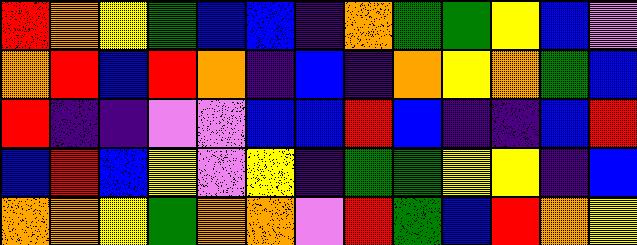[["red", "orange", "yellow", "green", "blue", "blue", "indigo", "orange", "green", "green", "yellow", "blue", "violet"], ["orange", "red", "blue", "red", "orange", "indigo", "blue", "indigo", "orange", "yellow", "orange", "green", "blue"], ["red", "indigo", "indigo", "violet", "violet", "blue", "blue", "red", "blue", "indigo", "indigo", "blue", "red"], ["blue", "red", "blue", "yellow", "violet", "yellow", "indigo", "green", "green", "yellow", "yellow", "indigo", "blue"], ["orange", "orange", "yellow", "green", "orange", "orange", "violet", "red", "green", "blue", "red", "orange", "yellow"]]